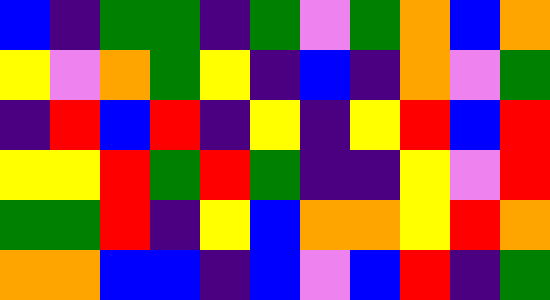[["blue", "indigo", "green", "green", "indigo", "green", "violet", "green", "orange", "blue", "orange"], ["yellow", "violet", "orange", "green", "yellow", "indigo", "blue", "indigo", "orange", "violet", "green"], ["indigo", "red", "blue", "red", "indigo", "yellow", "indigo", "yellow", "red", "blue", "red"], ["yellow", "yellow", "red", "green", "red", "green", "indigo", "indigo", "yellow", "violet", "red"], ["green", "green", "red", "indigo", "yellow", "blue", "orange", "orange", "yellow", "red", "orange"], ["orange", "orange", "blue", "blue", "indigo", "blue", "violet", "blue", "red", "indigo", "green"]]